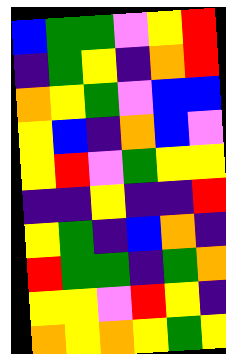[["blue", "green", "green", "violet", "yellow", "red"], ["indigo", "green", "yellow", "indigo", "orange", "red"], ["orange", "yellow", "green", "violet", "blue", "blue"], ["yellow", "blue", "indigo", "orange", "blue", "violet"], ["yellow", "red", "violet", "green", "yellow", "yellow"], ["indigo", "indigo", "yellow", "indigo", "indigo", "red"], ["yellow", "green", "indigo", "blue", "orange", "indigo"], ["red", "green", "green", "indigo", "green", "orange"], ["yellow", "yellow", "violet", "red", "yellow", "indigo"], ["orange", "yellow", "orange", "yellow", "green", "yellow"]]